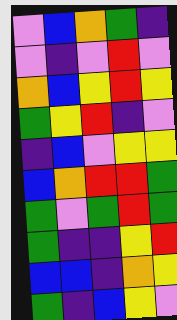[["violet", "blue", "orange", "green", "indigo"], ["violet", "indigo", "violet", "red", "violet"], ["orange", "blue", "yellow", "red", "yellow"], ["green", "yellow", "red", "indigo", "violet"], ["indigo", "blue", "violet", "yellow", "yellow"], ["blue", "orange", "red", "red", "green"], ["green", "violet", "green", "red", "green"], ["green", "indigo", "indigo", "yellow", "red"], ["blue", "blue", "indigo", "orange", "yellow"], ["green", "indigo", "blue", "yellow", "violet"]]